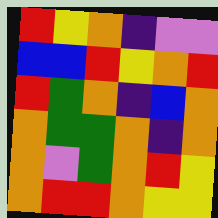[["red", "yellow", "orange", "indigo", "violet", "violet"], ["blue", "blue", "red", "yellow", "orange", "red"], ["red", "green", "orange", "indigo", "blue", "orange"], ["orange", "green", "green", "orange", "indigo", "orange"], ["orange", "violet", "green", "orange", "red", "yellow"], ["orange", "red", "red", "orange", "yellow", "yellow"]]